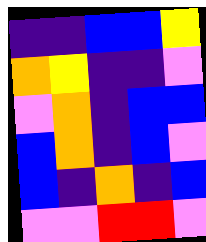[["indigo", "indigo", "blue", "blue", "yellow"], ["orange", "yellow", "indigo", "indigo", "violet"], ["violet", "orange", "indigo", "blue", "blue"], ["blue", "orange", "indigo", "blue", "violet"], ["blue", "indigo", "orange", "indigo", "blue"], ["violet", "violet", "red", "red", "violet"]]